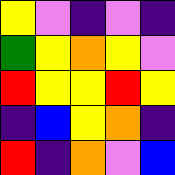[["yellow", "violet", "indigo", "violet", "indigo"], ["green", "yellow", "orange", "yellow", "violet"], ["red", "yellow", "yellow", "red", "yellow"], ["indigo", "blue", "yellow", "orange", "indigo"], ["red", "indigo", "orange", "violet", "blue"]]